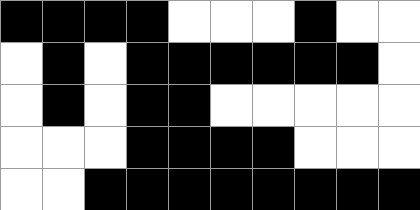[["black", "black", "black", "black", "white", "white", "white", "black", "white", "white"], ["white", "black", "white", "black", "black", "black", "black", "black", "black", "white"], ["white", "black", "white", "black", "black", "white", "white", "white", "white", "white"], ["white", "white", "white", "black", "black", "black", "black", "white", "white", "white"], ["white", "white", "black", "black", "black", "black", "black", "black", "black", "black"]]